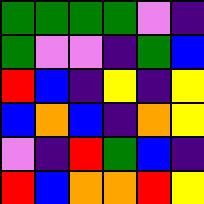[["green", "green", "green", "green", "violet", "indigo"], ["green", "violet", "violet", "indigo", "green", "blue"], ["red", "blue", "indigo", "yellow", "indigo", "yellow"], ["blue", "orange", "blue", "indigo", "orange", "yellow"], ["violet", "indigo", "red", "green", "blue", "indigo"], ["red", "blue", "orange", "orange", "red", "yellow"]]